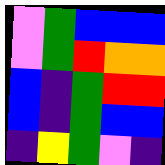[["violet", "green", "blue", "blue", "blue"], ["violet", "green", "red", "orange", "orange"], ["blue", "indigo", "green", "red", "red"], ["blue", "indigo", "green", "blue", "blue"], ["indigo", "yellow", "green", "violet", "indigo"]]